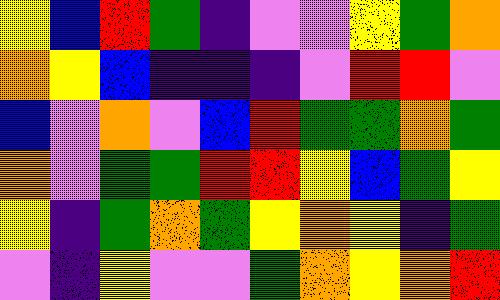[["yellow", "blue", "red", "green", "indigo", "violet", "violet", "yellow", "green", "orange"], ["orange", "yellow", "blue", "indigo", "indigo", "indigo", "violet", "red", "red", "violet"], ["blue", "violet", "orange", "violet", "blue", "red", "green", "green", "orange", "green"], ["orange", "violet", "green", "green", "red", "red", "yellow", "blue", "green", "yellow"], ["yellow", "indigo", "green", "orange", "green", "yellow", "orange", "yellow", "indigo", "green"], ["violet", "indigo", "yellow", "violet", "violet", "green", "orange", "yellow", "orange", "red"]]